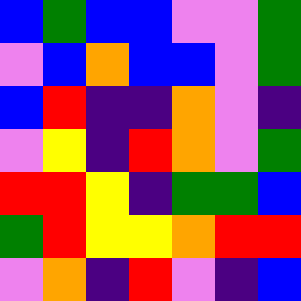[["blue", "green", "blue", "blue", "violet", "violet", "green"], ["violet", "blue", "orange", "blue", "blue", "violet", "green"], ["blue", "red", "indigo", "indigo", "orange", "violet", "indigo"], ["violet", "yellow", "indigo", "red", "orange", "violet", "green"], ["red", "red", "yellow", "indigo", "green", "green", "blue"], ["green", "red", "yellow", "yellow", "orange", "red", "red"], ["violet", "orange", "indigo", "red", "violet", "indigo", "blue"]]